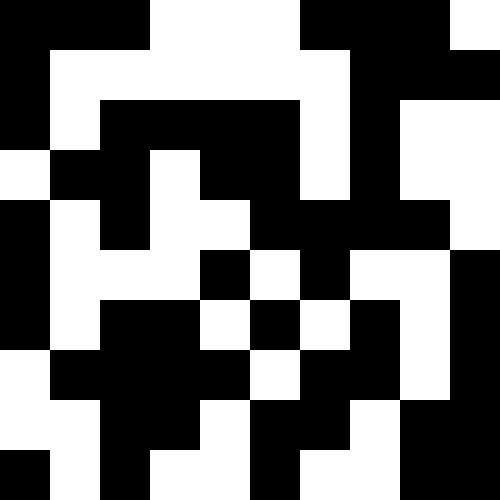[["black", "black", "black", "white", "white", "white", "black", "black", "black", "white"], ["black", "white", "white", "white", "white", "white", "white", "black", "black", "black"], ["black", "white", "black", "black", "black", "black", "white", "black", "white", "white"], ["white", "black", "black", "white", "black", "black", "white", "black", "white", "white"], ["black", "white", "black", "white", "white", "black", "black", "black", "black", "white"], ["black", "white", "white", "white", "black", "white", "black", "white", "white", "black"], ["black", "white", "black", "black", "white", "black", "white", "black", "white", "black"], ["white", "black", "black", "black", "black", "white", "black", "black", "white", "black"], ["white", "white", "black", "black", "white", "black", "black", "white", "black", "black"], ["black", "white", "black", "white", "white", "black", "white", "white", "black", "black"]]